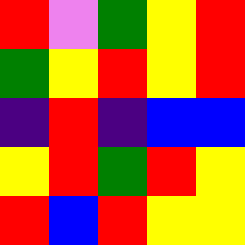[["red", "violet", "green", "yellow", "red"], ["green", "yellow", "red", "yellow", "red"], ["indigo", "red", "indigo", "blue", "blue"], ["yellow", "red", "green", "red", "yellow"], ["red", "blue", "red", "yellow", "yellow"]]